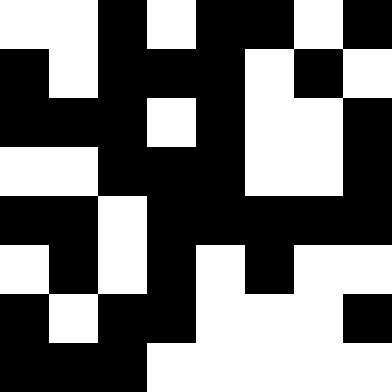[["white", "white", "black", "white", "black", "black", "white", "black"], ["black", "white", "black", "black", "black", "white", "black", "white"], ["black", "black", "black", "white", "black", "white", "white", "black"], ["white", "white", "black", "black", "black", "white", "white", "black"], ["black", "black", "white", "black", "black", "black", "black", "black"], ["white", "black", "white", "black", "white", "black", "white", "white"], ["black", "white", "black", "black", "white", "white", "white", "black"], ["black", "black", "black", "white", "white", "white", "white", "white"]]